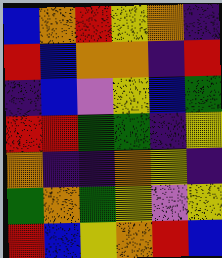[["blue", "orange", "red", "yellow", "orange", "indigo"], ["red", "blue", "orange", "orange", "indigo", "red"], ["indigo", "blue", "violet", "yellow", "blue", "green"], ["red", "red", "green", "green", "indigo", "yellow"], ["orange", "indigo", "indigo", "orange", "yellow", "indigo"], ["green", "orange", "green", "yellow", "violet", "yellow"], ["red", "blue", "yellow", "orange", "red", "blue"]]